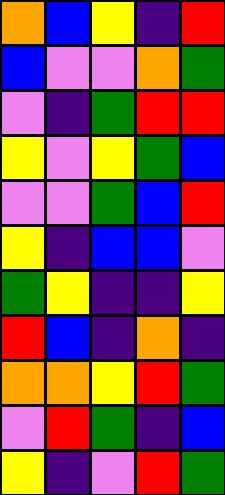[["orange", "blue", "yellow", "indigo", "red"], ["blue", "violet", "violet", "orange", "green"], ["violet", "indigo", "green", "red", "red"], ["yellow", "violet", "yellow", "green", "blue"], ["violet", "violet", "green", "blue", "red"], ["yellow", "indigo", "blue", "blue", "violet"], ["green", "yellow", "indigo", "indigo", "yellow"], ["red", "blue", "indigo", "orange", "indigo"], ["orange", "orange", "yellow", "red", "green"], ["violet", "red", "green", "indigo", "blue"], ["yellow", "indigo", "violet", "red", "green"]]